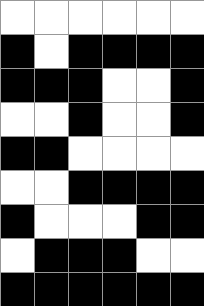[["white", "white", "white", "white", "white", "white"], ["black", "white", "black", "black", "black", "black"], ["black", "black", "black", "white", "white", "black"], ["white", "white", "black", "white", "white", "black"], ["black", "black", "white", "white", "white", "white"], ["white", "white", "black", "black", "black", "black"], ["black", "white", "white", "white", "black", "black"], ["white", "black", "black", "black", "white", "white"], ["black", "black", "black", "black", "black", "black"]]